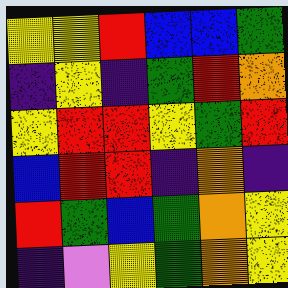[["yellow", "yellow", "red", "blue", "blue", "green"], ["indigo", "yellow", "indigo", "green", "red", "orange"], ["yellow", "red", "red", "yellow", "green", "red"], ["blue", "red", "red", "indigo", "orange", "indigo"], ["red", "green", "blue", "green", "orange", "yellow"], ["indigo", "violet", "yellow", "green", "orange", "yellow"]]